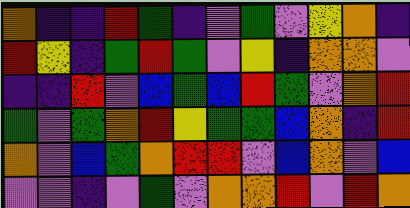[["orange", "indigo", "indigo", "red", "green", "indigo", "violet", "green", "violet", "yellow", "orange", "indigo"], ["red", "yellow", "indigo", "green", "red", "green", "violet", "yellow", "indigo", "orange", "orange", "violet"], ["indigo", "indigo", "red", "violet", "blue", "green", "blue", "red", "green", "violet", "orange", "red"], ["green", "violet", "green", "orange", "red", "yellow", "green", "green", "blue", "orange", "indigo", "red"], ["orange", "violet", "blue", "green", "orange", "red", "red", "violet", "blue", "orange", "violet", "blue"], ["violet", "violet", "indigo", "violet", "green", "violet", "orange", "orange", "red", "violet", "red", "orange"]]